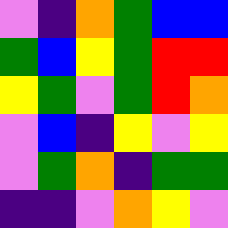[["violet", "indigo", "orange", "green", "blue", "blue"], ["green", "blue", "yellow", "green", "red", "red"], ["yellow", "green", "violet", "green", "red", "orange"], ["violet", "blue", "indigo", "yellow", "violet", "yellow"], ["violet", "green", "orange", "indigo", "green", "green"], ["indigo", "indigo", "violet", "orange", "yellow", "violet"]]